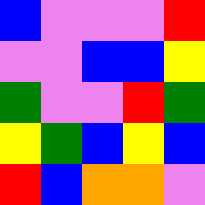[["blue", "violet", "violet", "violet", "red"], ["violet", "violet", "blue", "blue", "yellow"], ["green", "violet", "violet", "red", "green"], ["yellow", "green", "blue", "yellow", "blue"], ["red", "blue", "orange", "orange", "violet"]]